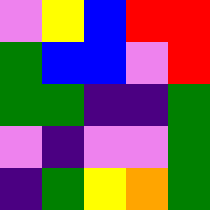[["violet", "yellow", "blue", "red", "red"], ["green", "blue", "blue", "violet", "red"], ["green", "green", "indigo", "indigo", "green"], ["violet", "indigo", "violet", "violet", "green"], ["indigo", "green", "yellow", "orange", "green"]]